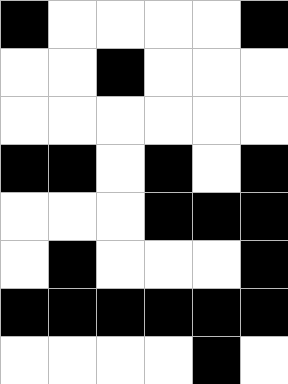[["black", "white", "white", "white", "white", "black"], ["white", "white", "black", "white", "white", "white"], ["white", "white", "white", "white", "white", "white"], ["black", "black", "white", "black", "white", "black"], ["white", "white", "white", "black", "black", "black"], ["white", "black", "white", "white", "white", "black"], ["black", "black", "black", "black", "black", "black"], ["white", "white", "white", "white", "black", "white"]]